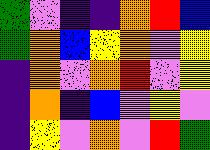[["green", "violet", "indigo", "indigo", "orange", "red", "blue"], ["green", "orange", "blue", "yellow", "orange", "violet", "yellow"], ["indigo", "orange", "violet", "orange", "red", "violet", "yellow"], ["indigo", "orange", "indigo", "blue", "violet", "yellow", "violet"], ["indigo", "yellow", "violet", "orange", "violet", "red", "green"]]